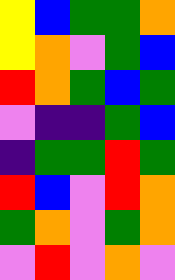[["yellow", "blue", "green", "green", "orange"], ["yellow", "orange", "violet", "green", "blue"], ["red", "orange", "green", "blue", "green"], ["violet", "indigo", "indigo", "green", "blue"], ["indigo", "green", "green", "red", "green"], ["red", "blue", "violet", "red", "orange"], ["green", "orange", "violet", "green", "orange"], ["violet", "red", "violet", "orange", "violet"]]